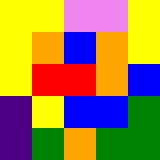[["yellow", "yellow", "violet", "violet", "yellow"], ["yellow", "orange", "blue", "orange", "yellow"], ["yellow", "red", "red", "orange", "blue"], ["indigo", "yellow", "blue", "blue", "green"], ["indigo", "green", "orange", "green", "green"]]